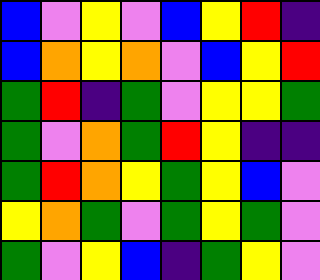[["blue", "violet", "yellow", "violet", "blue", "yellow", "red", "indigo"], ["blue", "orange", "yellow", "orange", "violet", "blue", "yellow", "red"], ["green", "red", "indigo", "green", "violet", "yellow", "yellow", "green"], ["green", "violet", "orange", "green", "red", "yellow", "indigo", "indigo"], ["green", "red", "orange", "yellow", "green", "yellow", "blue", "violet"], ["yellow", "orange", "green", "violet", "green", "yellow", "green", "violet"], ["green", "violet", "yellow", "blue", "indigo", "green", "yellow", "violet"]]